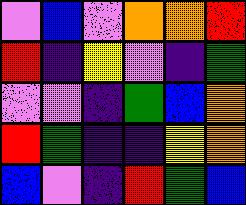[["violet", "blue", "violet", "orange", "orange", "red"], ["red", "indigo", "yellow", "violet", "indigo", "green"], ["violet", "violet", "indigo", "green", "blue", "orange"], ["red", "green", "indigo", "indigo", "yellow", "orange"], ["blue", "violet", "indigo", "red", "green", "blue"]]